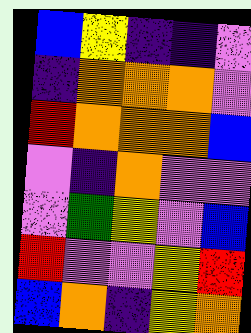[["blue", "yellow", "indigo", "indigo", "violet"], ["indigo", "orange", "orange", "orange", "violet"], ["red", "orange", "orange", "orange", "blue"], ["violet", "indigo", "orange", "violet", "violet"], ["violet", "green", "yellow", "violet", "blue"], ["red", "violet", "violet", "yellow", "red"], ["blue", "orange", "indigo", "yellow", "orange"]]